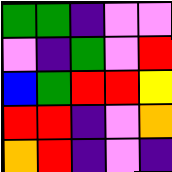[["green", "green", "indigo", "violet", "violet"], ["violet", "indigo", "green", "violet", "red"], ["blue", "green", "red", "red", "yellow"], ["red", "red", "indigo", "violet", "orange"], ["orange", "red", "indigo", "violet", "indigo"]]